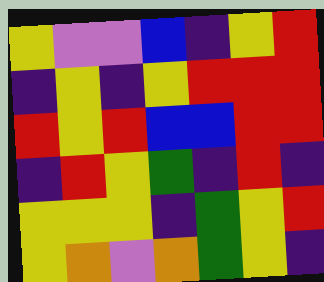[["yellow", "violet", "violet", "blue", "indigo", "yellow", "red"], ["indigo", "yellow", "indigo", "yellow", "red", "red", "red"], ["red", "yellow", "red", "blue", "blue", "red", "red"], ["indigo", "red", "yellow", "green", "indigo", "red", "indigo"], ["yellow", "yellow", "yellow", "indigo", "green", "yellow", "red"], ["yellow", "orange", "violet", "orange", "green", "yellow", "indigo"]]